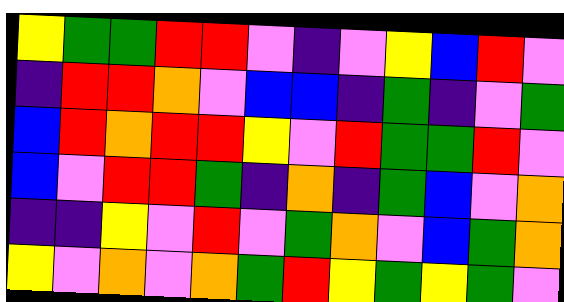[["yellow", "green", "green", "red", "red", "violet", "indigo", "violet", "yellow", "blue", "red", "violet"], ["indigo", "red", "red", "orange", "violet", "blue", "blue", "indigo", "green", "indigo", "violet", "green"], ["blue", "red", "orange", "red", "red", "yellow", "violet", "red", "green", "green", "red", "violet"], ["blue", "violet", "red", "red", "green", "indigo", "orange", "indigo", "green", "blue", "violet", "orange"], ["indigo", "indigo", "yellow", "violet", "red", "violet", "green", "orange", "violet", "blue", "green", "orange"], ["yellow", "violet", "orange", "violet", "orange", "green", "red", "yellow", "green", "yellow", "green", "violet"]]